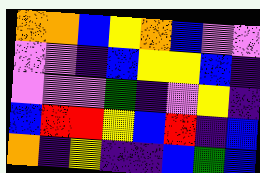[["orange", "orange", "blue", "yellow", "orange", "blue", "violet", "violet"], ["violet", "violet", "indigo", "blue", "yellow", "yellow", "blue", "indigo"], ["violet", "violet", "violet", "green", "indigo", "violet", "yellow", "indigo"], ["blue", "red", "red", "yellow", "blue", "red", "indigo", "blue"], ["orange", "indigo", "yellow", "indigo", "indigo", "blue", "green", "blue"]]